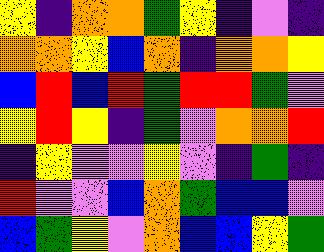[["yellow", "indigo", "orange", "orange", "green", "yellow", "indigo", "violet", "indigo"], ["orange", "orange", "yellow", "blue", "orange", "indigo", "orange", "orange", "yellow"], ["blue", "red", "blue", "red", "green", "red", "red", "green", "violet"], ["yellow", "red", "yellow", "indigo", "green", "violet", "orange", "orange", "red"], ["indigo", "yellow", "violet", "violet", "yellow", "violet", "indigo", "green", "indigo"], ["red", "violet", "violet", "blue", "orange", "green", "blue", "blue", "violet"], ["blue", "green", "yellow", "violet", "orange", "blue", "blue", "yellow", "green"]]